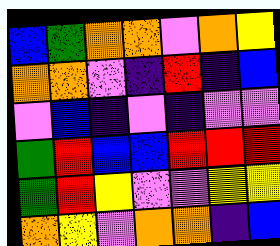[["blue", "green", "orange", "orange", "violet", "orange", "yellow"], ["orange", "orange", "violet", "indigo", "red", "indigo", "blue"], ["violet", "blue", "indigo", "violet", "indigo", "violet", "violet"], ["green", "red", "blue", "blue", "red", "red", "red"], ["green", "red", "yellow", "violet", "violet", "yellow", "yellow"], ["orange", "yellow", "violet", "orange", "orange", "indigo", "blue"]]